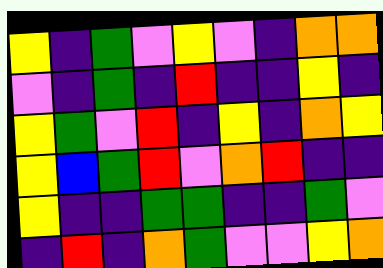[["yellow", "indigo", "green", "violet", "yellow", "violet", "indigo", "orange", "orange"], ["violet", "indigo", "green", "indigo", "red", "indigo", "indigo", "yellow", "indigo"], ["yellow", "green", "violet", "red", "indigo", "yellow", "indigo", "orange", "yellow"], ["yellow", "blue", "green", "red", "violet", "orange", "red", "indigo", "indigo"], ["yellow", "indigo", "indigo", "green", "green", "indigo", "indigo", "green", "violet"], ["indigo", "red", "indigo", "orange", "green", "violet", "violet", "yellow", "orange"]]